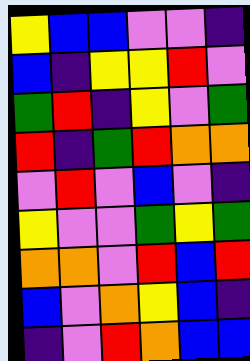[["yellow", "blue", "blue", "violet", "violet", "indigo"], ["blue", "indigo", "yellow", "yellow", "red", "violet"], ["green", "red", "indigo", "yellow", "violet", "green"], ["red", "indigo", "green", "red", "orange", "orange"], ["violet", "red", "violet", "blue", "violet", "indigo"], ["yellow", "violet", "violet", "green", "yellow", "green"], ["orange", "orange", "violet", "red", "blue", "red"], ["blue", "violet", "orange", "yellow", "blue", "indigo"], ["indigo", "violet", "red", "orange", "blue", "blue"]]